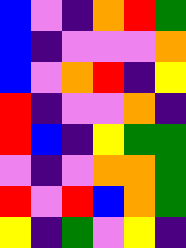[["blue", "violet", "indigo", "orange", "red", "green"], ["blue", "indigo", "violet", "violet", "violet", "orange"], ["blue", "violet", "orange", "red", "indigo", "yellow"], ["red", "indigo", "violet", "violet", "orange", "indigo"], ["red", "blue", "indigo", "yellow", "green", "green"], ["violet", "indigo", "violet", "orange", "orange", "green"], ["red", "violet", "red", "blue", "orange", "green"], ["yellow", "indigo", "green", "violet", "yellow", "indigo"]]